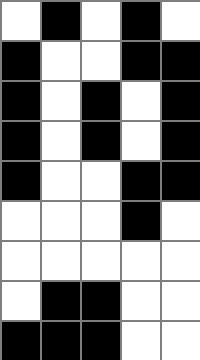[["white", "black", "white", "black", "white"], ["black", "white", "white", "black", "black"], ["black", "white", "black", "white", "black"], ["black", "white", "black", "white", "black"], ["black", "white", "white", "black", "black"], ["white", "white", "white", "black", "white"], ["white", "white", "white", "white", "white"], ["white", "black", "black", "white", "white"], ["black", "black", "black", "white", "white"]]